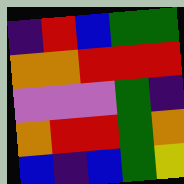[["indigo", "red", "blue", "green", "green"], ["orange", "orange", "red", "red", "red"], ["violet", "violet", "violet", "green", "indigo"], ["orange", "red", "red", "green", "orange"], ["blue", "indigo", "blue", "green", "yellow"]]